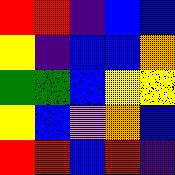[["red", "red", "indigo", "blue", "blue"], ["yellow", "indigo", "blue", "blue", "orange"], ["green", "green", "blue", "yellow", "yellow"], ["yellow", "blue", "violet", "orange", "blue"], ["red", "red", "blue", "red", "indigo"]]